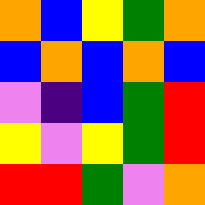[["orange", "blue", "yellow", "green", "orange"], ["blue", "orange", "blue", "orange", "blue"], ["violet", "indigo", "blue", "green", "red"], ["yellow", "violet", "yellow", "green", "red"], ["red", "red", "green", "violet", "orange"]]